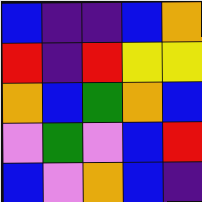[["blue", "indigo", "indigo", "blue", "orange"], ["red", "indigo", "red", "yellow", "yellow"], ["orange", "blue", "green", "orange", "blue"], ["violet", "green", "violet", "blue", "red"], ["blue", "violet", "orange", "blue", "indigo"]]